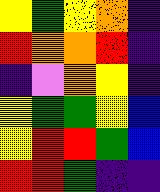[["yellow", "green", "yellow", "orange", "indigo"], ["red", "orange", "orange", "red", "indigo"], ["indigo", "violet", "orange", "yellow", "indigo"], ["yellow", "green", "green", "yellow", "blue"], ["yellow", "red", "red", "green", "blue"], ["red", "red", "green", "indigo", "indigo"]]